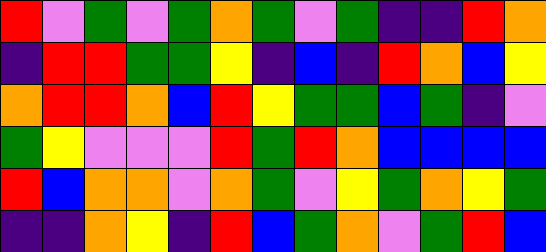[["red", "violet", "green", "violet", "green", "orange", "green", "violet", "green", "indigo", "indigo", "red", "orange"], ["indigo", "red", "red", "green", "green", "yellow", "indigo", "blue", "indigo", "red", "orange", "blue", "yellow"], ["orange", "red", "red", "orange", "blue", "red", "yellow", "green", "green", "blue", "green", "indigo", "violet"], ["green", "yellow", "violet", "violet", "violet", "red", "green", "red", "orange", "blue", "blue", "blue", "blue"], ["red", "blue", "orange", "orange", "violet", "orange", "green", "violet", "yellow", "green", "orange", "yellow", "green"], ["indigo", "indigo", "orange", "yellow", "indigo", "red", "blue", "green", "orange", "violet", "green", "red", "blue"]]